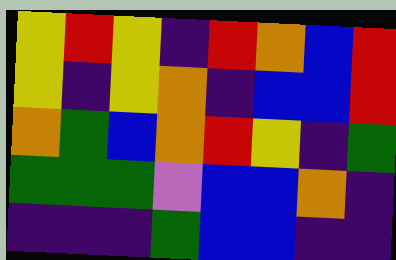[["yellow", "red", "yellow", "indigo", "red", "orange", "blue", "red"], ["yellow", "indigo", "yellow", "orange", "indigo", "blue", "blue", "red"], ["orange", "green", "blue", "orange", "red", "yellow", "indigo", "green"], ["green", "green", "green", "violet", "blue", "blue", "orange", "indigo"], ["indigo", "indigo", "indigo", "green", "blue", "blue", "indigo", "indigo"]]